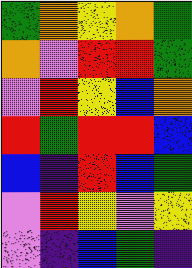[["green", "orange", "yellow", "orange", "green"], ["orange", "violet", "red", "red", "green"], ["violet", "red", "yellow", "blue", "orange"], ["red", "green", "red", "red", "blue"], ["blue", "indigo", "red", "blue", "green"], ["violet", "red", "yellow", "violet", "yellow"], ["violet", "indigo", "blue", "green", "indigo"]]